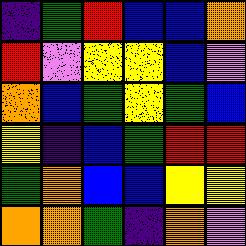[["indigo", "green", "red", "blue", "blue", "orange"], ["red", "violet", "yellow", "yellow", "blue", "violet"], ["orange", "blue", "green", "yellow", "green", "blue"], ["yellow", "indigo", "blue", "green", "red", "red"], ["green", "orange", "blue", "blue", "yellow", "yellow"], ["orange", "orange", "green", "indigo", "orange", "violet"]]